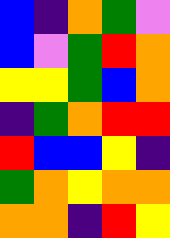[["blue", "indigo", "orange", "green", "violet"], ["blue", "violet", "green", "red", "orange"], ["yellow", "yellow", "green", "blue", "orange"], ["indigo", "green", "orange", "red", "red"], ["red", "blue", "blue", "yellow", "indigo"], ["green", "orange", "yellow", "orange", "orange"], ["orange", "orange", "indigo", "red", "yellow"]]